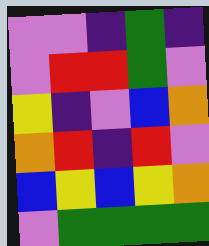[["violet", "violet", "indigo", "green", "indigo"], ["violet", "red", "red", "green", "violet"], ["yellow", "indigo", "violet", "blue", "orange"], ["orange", "red", "indigo", "red", "violet"], ["blue", "yellow", "blue", "yellow", "orange"], ["violet", "green", "green", "green", "green"]]